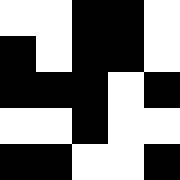[["white", "white", "black", "black", "white"], ["black", "white", "black", "black", "white"], ["black", "black", "black", "white", "black"], ["white", "white", "black", "white", "white"], ["black", "black", "white", "white", "black"]]